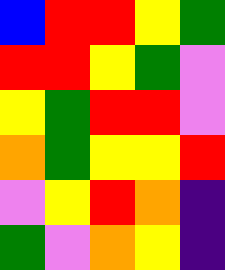[["blue", "red", "red", "yellow", "green"], ["red", "red", "yellow", "green", "violet"], ["yellow", "green", "red", "red", "violet"], ["orange", "green", "yellow", "yellow", "red"], ["violet", "yellow", "red", "orange", "indigo"], ["green", "violet", "orange", "yellow", "indigo"]]